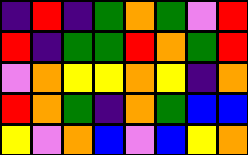[["indigo", "red", "indigo", "green", "orange", "green", "violet", "red"], ["red", "indigo", "green", "green", "red", "orange", "green", "red"], ["violet", "orange", "yellow", "yellow", "orange", "yellow", "indigo", "orange"], ["red", "orange", "green", "indigo", "orange", "green", "blue", "blue"], ["yellow", "violet", "orange", "blue", "violet", "blue", "yellow", "orange"]]